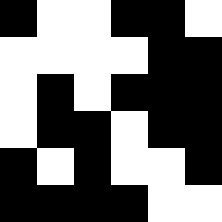[["black", "white", "white", "black", "black", "white"], ["white", "white", "white", "white", "black", "black"], ["white", "black", "white", "black", "black", "black"], ["white", "black", "black", "white", "black", "black"], ["black", "white", "black", "white", "white", "black"], ["black", "black", "black", "black", "white", "white"]]